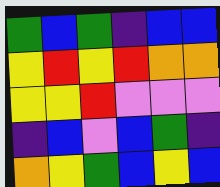[["green", "blue", "green", "indigo", "blue", "blue"], ["yellow", "red", "yellow", "red", "orange", "orange"], ["yellow", "yellow", "red", "violet", "violet", "violet"], ["indigo", "blue", "violet", "blue", "green", "indigo"], ["orange", "yellow", "green", "blue", "yellow", "blue"]]